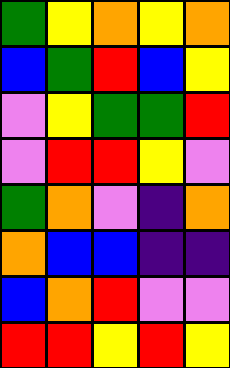[["green", "yellow", "orange", "yellow", "orange"], ["blue", "green", "red", "blue", "yellow"], ["violet", "yellow", "green", "green", "red"], ["violet", "red", "red", "yellow", "violet"], ["green", "orange", "violet", "indigo", "orange"], ["orange", "blue", "blue", "indigo", "indigo"], ["blue", "orange", "red", "violet", "violet"], ["red", "red", "yellow", "red", "yellow"]]